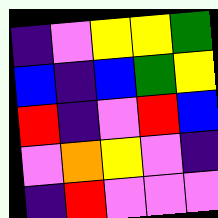[["indigo", "violet", "yellow", "yellow", "green"], ["blue", "indigo", "blue", "green", "yellow"], ["red", "indigo", "violet", "red", "blue"], ["violet", "orange", "yellow", "violet", "indigo"], ["indigo", "red", "violet", "violet", "violet"]]